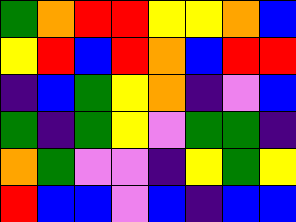[["green", "orange", "red", "red", "yellow", "yellow", "orange", "blue"], ["yellow", "red", "blue", "red", "orange", "blue", "red", "red"], ["indigo", "blue", "green", "yellow", "orange", "indigo", "violet", "blue"], ["green", "indigo", "green", "yellow", "violet", "green", "green", "indigo"], ["orange", "green", "violet", "violet", "indigo", "yellow", "green", "yellow"], ["red", "blue", "blue", "violet", "blue", "indigo", "blue", "blue"]]